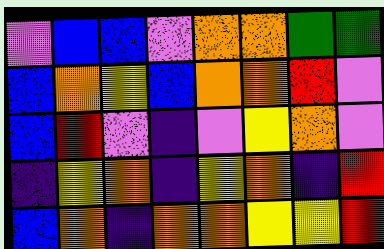[["violet", "blue", "blue", "violet", "orange", "orange", "green", "green"], ["blue", "orange", "yellow", "blue", "orange", "orange", "red", "violet"], ["blue", "red", "violet", "indigo", "violet", "yellow", "orange", "violet"], ["indigo", "yellow", "orange", "indigo", "yellow", "orange", "indigo", "red"], ["blue", "orange", "indigo", "orange", "orange", "yellow", "yellow", "red"]]